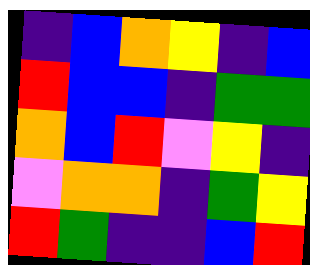[["indigo", "blue", "orange", "yellow", "indigo", "blue"], ["red", "blue", "blue", "indigo", "green", "green"], ["orange", "blue", "red", "violet", "yellow", "indigo"], ["violet", "orange", "orange", "indigo", "green", "yellow"], ["red", "green", "indigo", "indigo", "blue", "red"]]